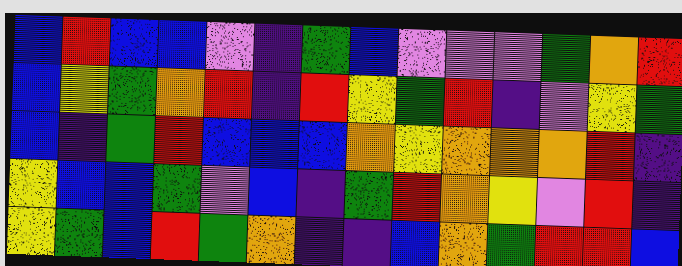[["blue", "red", "blue", "blue", "violet", "indigo", "green", "blue", "violet", "violet", "violet", "green", "orange", "red"], ["blue", "yellow", "green", "orange", "red", "indigo", "red", "yellow", "green", "red", "indigo", "violet", "yellow", "green"], ["blue", "indigo", "green", "red", "blue", "blue", "blue", "orange", "yellow", "orange", "orange", "orange", "red", "indigo"], ["yellow", "blue", "blue", "green", "violet", "blue", "indigo", "green", "red", "orange", "yellow", "violet", "red", "indigo"], ["yellow", "green", "blue", "red", "green", "orange", "indigo", "indigo", "blue", "orange", "green", "red", "red", "blue"]]